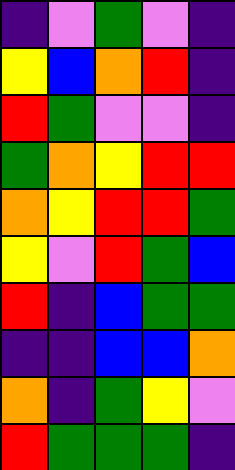[["indigo", "violet", "green", "violet", "indigo"], ["yellow", "blue", "orange", "red", "indigo"], ["red", "green", "violet", "violet", "indigo"], ["green", "orange", "yellow", "red", "red"], ["orange", "yellow", "red", "red", "green"], ["yellow", "violet", "red", "green", "blue"], ["red", "indigo", "blue", "green", "green"], ["indigo", "indigo", "blue", "blue", "orange"], ["orange", "indigo", "green", "yellow", "violet"], ["red", "green", "green", "green", "indigo"]]